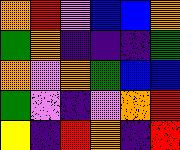[["orange", "red", "violet", "blue", "blue", "orange"], ["green", "orange", "indigo", "indigo", "indigo", "green"], ["orange", "violet", "orange", "green", "blue", "blue"], ["green", "violet", "indigo", "violet", "orange", "red"], ["yellow", "indigo", "red", "orange", "indigo", "red"]]